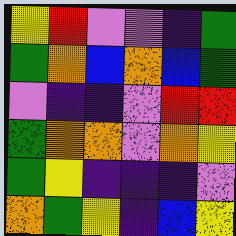[["yellow", "red", "violet", "violet", "indigo", "green"], ["green", "orange", "blue", "orange", "blue", "green"], ["violet", "indigo", "indigo", "violet", "red", "red"], ["green", "orange", "orange", "violet", "orange", "yellow"], ["green", "yellow", "indigo", "indigo", "indigo", "violet"], ["orange", "green", "yellow", "indigo", "blue", "yellow"]]